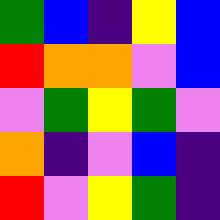[["green", "blue", "indigo", "yellow", "blue"], ["red", "orange", "orange", "violet", "blue"], ["violet", "green", "yellow", "green", "violet"], ["orange", "indigo", "violet", "blue", "indigo"], ["red", "violet", "yellow", "green", "indigo"]]